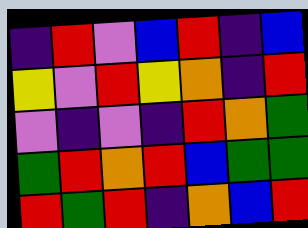[["indigo", "red", "violet", "blue", "red", "indigo", "blue"], ["yellow", "violet", "red", "yellow", "orange", "indigo", "red"], ["violet", "indigo", "violet", "indigo", "red", "orange", "green"], ["green", "red", "orange", "red", "blue", "green", "green"], ["red", "green", "red", "indigo", "orange", "blue", "red"]]